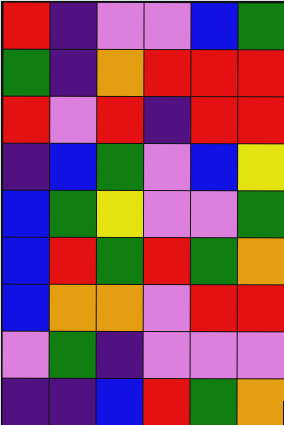[["red", "indigo", "violet", "violet", "blue", "green"], ["green", "indigo", "orange", "red", "red", "red"], ["red", "violet", "red", "indigo", "red", "red"], ["indigo", "blue", "green", "violet", "blue", "yellow"], ["blue", "green", "yellow", "violet", "violet", "green"], ["blue", "red", "green", "red", "green", "orange"], ["blue", "orange", "orange", "violet", "red", "red"], ["violet", "green", "indigo", "violet", "violet", "violet"], ["indigo", "indigo", "blue", "red", "green", "orange"]]